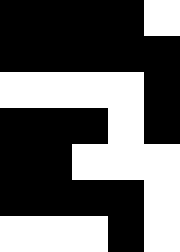[["black", "black", "black", "black", "white"], ["black", "black", "black", "black", "black"], ["white", "white", "white", "white", "black"], ["black", "black", "black", "white", "black"], ["black", "black", "white", "white", "white"], ["black", "black", "black", "black", "white"], ["white", "white", "white", "black", "white"]]